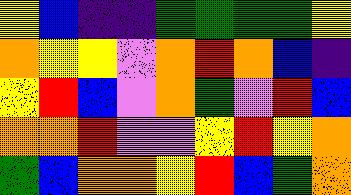[["yellow", "blue", "indigo", "indigo", "green", "green", "green", "green", "yellow"], ["orange", "yellow", "yellow", "violet", "orange", "red", "orange", "blue", "indigo"], ["yellow", "red", "blue", "violet", "orange", "green", "violet", "red", "blue"], ["orange", "orange", "red", "violet", "violet", "yellow", "red", "yellow", "orange"], ["green", "blue", "orange", "orange", "yellow", "red", "blue", "green", "orange"]]